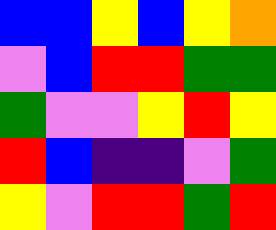[["blue", "blue", "yellow", "blue", "yellow", "orange"], ["violet", "blue", "red", "red", "green", "green"], ["green", "violet", "violet", "yellow", "red", "yellow"], ["red", "blue", "indigo", "indigo", "violet", "green"], ["yellow", "violet", "red", "red", "green", "red"]]